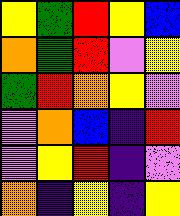[["yellow", "green", "red", "yellow", "blue"], ["orange", "green", "red", "violet", "yellow"], ["green", "red", "orange", "yellow", "violet"], ["violet", "orange", "blue", "indigo", "red"], ["violet", "yellow", "red", "indigo", "violet"], ["orange", "indigo", "yellow", "indigo", "yellow"]]